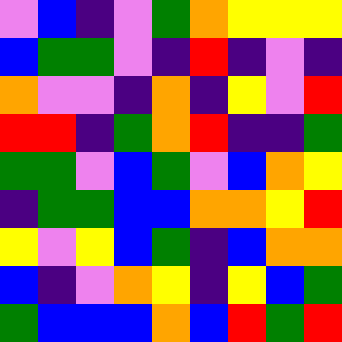[["violet", "blue", "indigo", "violet", "green", "orange", "yellow", "yellow", "yellow"], ["blue", "green", "green", "violet", "indigo", "red", "indigo", "violet", "indigo"], ["orange", "violet", "violet", "indigo", "orange", "indigo", "yellow", "violet", "red"], ["red", "red", "indigo", "green", "orange", "red", "indigo", "indigo", "green"], ["green", "green", "violet", "blue", "green", "violet", "blue", "orange", "yellow"], ["indigo", "green", "green", "blue", "blue", "orange", "orange", "yellow", "red"], ["yellow", "violet", "yellow", "blue", "green", "indigo", "blue", "orange", "orange"], ["blue", "indigo", "violet", "orange", "yellow", "indigo", "yellow", "blue", "green"], ["green", "blue", "blue", "blue", "orange", "blue", "red", "green", "red"]]